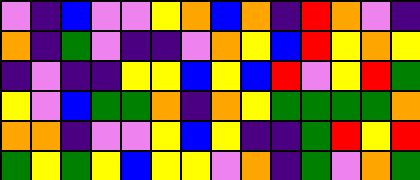[["violet", "indigo", "blue", "violet", "violet", "yellow", "orange", "blue", "orange", "indigo", "red", "orange", "violet", "indigo"], ["orange", "indigo", "green", "violet", "indigo", "indigo", "violet", "orange", "yellow", "blue", "red", "yellow", "orange", "yellow"], ["indigo", "violet", "indigo", "indigo", "yellow", "yellow", "blue", "yellow", "blue", "red", "violet", "yellow", "red", "green"], ["yellow", "violet", "blue", "green", "green", "orange", "indigo", "orange", "yellow", "green", "green", "green", "green", "orange"], ["orange", "orange", "indigo", "violet", "violet", "yellow", "blue", "yellow", "indigo", "indigo", "green", "red", "yellow", "red"], ["green", "yellow", "green", "yellow", "blue", "yellow", "yellow", "violet", "orange", "indigo", "green", "violet", "orange", "green"]]